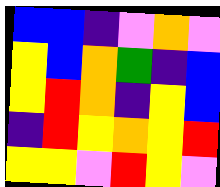[["blue", "blue", "indigo", "violet", "orange", "violet"], ["yellow", "blue", "orange", "green", "indigo", "blue"], ["yellow", "red", "orange", "indigo", "yellow", "blue"], ["indigo", "red", "yellow", "orange", "yellow", "red"], ["yellow", "yellow", "violet", "red", "yellow", "violet"]]